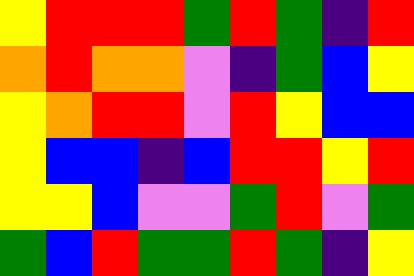[["yellow", "red", "red", "red", "green", "red", "green", "indigo", "red"], ["orange", "red", "orange", "orange", "violet", "indigo", "green", "blue", "yellow"], ["yellow", "orange", "red", "red", "violet", "red", "yellow", "blue", "blue"], ["yellow", "blue", "blue", "indigo", "blue", "red", "red", "yellow", "red"], ["yellow", "yellow", "blue", "violet", "violet", "green", "red", "violet", "green"], ["green", "blue", "red", "green", "green", "red", "green", "indigo", "yellow"]]